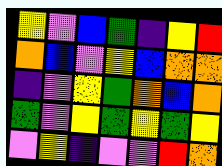[["yellow", "violet", "blue", "green", "indigo", "yellow", "red"], ["orange", "blue", "violet", "yellow", "blue", "orange", "orange"], ["indigo", "violet", "yellow", "green", "orange", "blue", "orange"], ["green", "violet", "yellow", "green", "yellow", "green", "yellow"], ["violet", "yellow", "indigo", "violet", "violet", "red", "orange"]]